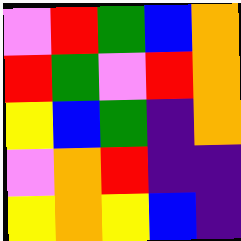[["violet", "red", "green", "blue", "orange"], ["red", "green", "violet", "red", "orange"], ["yellow", "blue", "green", "indigo", "orange"], ["violet", "orange", "red", "indigo", "indigo"], ["yellow", "orange", "yellow", "blue", "indigo"]]